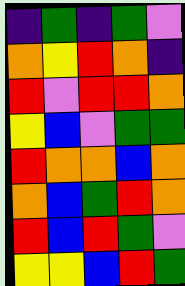[["indigo", "green", "indigo", "green", "violet"], ["orange", "yellow", "red", "orange", "indigo"], ["red", "violet", "red", "red", "orange"], ["yellow", "blue", "violet", "green", "green"], ["red", "orange", "orange", "blue", "orange"], ["orange", "blue", "green", "red", "orange"], ["red", "blue", "red", "green", "violet"], ["yellow", "yellow", "blue", "red", "green"]]